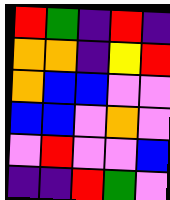[["red", "green", "indigo", "red", "indigo"], ["orange", "orange", "indigo", "yellow", "red"], ["orange", "blue", "blue", "violet", "violet"], ["blue", "blue", "violet", "orange", "violet"], ["violet", "red", "violet", "violet", "blue"], ["indigo", "indigo", "red", "green", "violet"]]